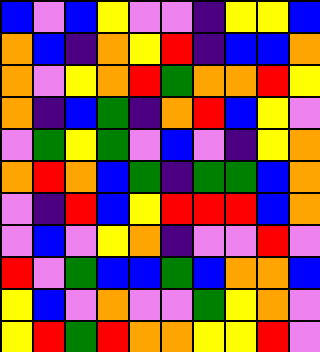[["blue", "violet", "blue", "yellow", "violet", "violet", "indigo", "yellow", "yellow", "blue"], ["orange", "blue", "indigo", "orange", "yellow", "red", "indigo", "blue", "blue", "orange"], ["orange", "violet", "yellow", "orange", "red", "green", "orange", "orange", "red", "yellow"], ["orange", "indigo", "blue", "green", "indigo", "orange", "red", "blue", "yellow", "violet"], ["violet", "green", "yellow", "green", "violet", "blue", "violet", "indigo", "yellow", "orange"], ["orange", "red", "orange", "blue", "green", "indigo", "green", "green", "blue", "orange"], ["violet", "indigo", "red", "blue", "yellow", "red", "red", "red", "blue", "orange"], ["violet", "blue", "violet", "yellow", "orange", "indigo", "violet", "violet", "red", "violet"], ["red", "violet", "green", "blue", "blue", "green", "blue", "orange", "orange", "blue"], ["yellow", "blue", "violet", "orange", "violet", "violet", "green", "yellow", "orange", "violet"], ["yellow", "red", "green", "red", "orange", "orange", "yellow", "yellow", "red", "violet"]]